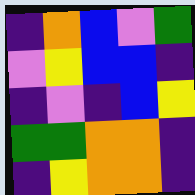[["indigo", "orange", "blue", "violet", "green"], ["violet", "yellow", "blue", "blue", "indigo"], ["indigo", "violet", "indigo", "blue", "yellow"], ["green", "green", "orange", "orange", "indigo"], ["indigo", "yellow", "orange", "orange", "indigo"]]